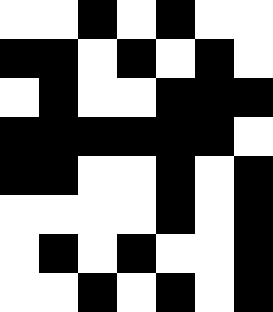[["white", "white", "black", "white", "black", "white", "white"], ["black", "black", "white", "black", "white", "black", "white"], ["white", "black", "white", "white", "black", "black", "black"], ["black", "black", "black", "black", "black", "black", "white"], ["black", "black", "white", "white", "black", "white", "black"], ["white", "white", "white", "white", "black", "white", "black"], ["white", "black", "white", "black", "white", "white", "black"], ["white", "white", "black", "white", "black", "white", "black"]]